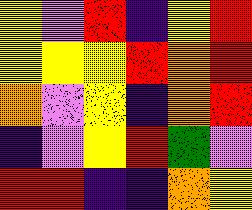[["yellow", "violet", "red", "indigo", "yellow", "red"], ["yellow", "yellow", "yellow", "red", "orange", "red"], ["orange", "violet", "yellow", "indigo", "orange", "red"], ["indigo", "violet", "yellow", "red", "green", "violet"], ["red", "red", "indigo", "indigo", "orange", "yellow"]]